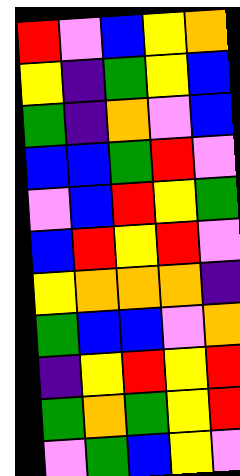[["red", "violet", "blue", "yellow", "orange"], ["yellow", "indigo", "green", "yellow", "blue"], ["green", "indigo", "orange", "violet", "blue"], ["blue", "blue", "green", "red", "violet"], ["violet", "blue", "red", "yellow", "green"], ["blue", "red", "yellow", "red", "violet"], ["yellow", "orange", "orange", "orange", "indigo"], ["green", "blue", "blue", "violet", "orange"], ["indigo", "yellow", "red", "yellow", "red"], ["green", "orange", "green", "yellow", "red"], ["violet", "green", "blue", "yellow", "violet"]]